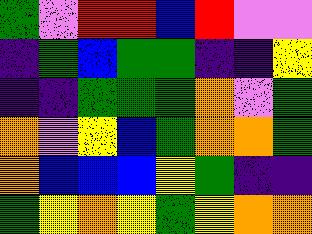[["green", "violet", "red", "red", "blue", "red", "violet", "violet"], ["indigo", "green", "blue", "green", "green", "indigo", "indigo", "yellow"], ["indigo", "indigo", "green", "green", "green", "orange", "violet", "green"], ["orange", "violet", "yellow", "blue", "green", "orange", "orange", "green"], ["orange", "blue", "blue", "blue", "yellow", "green", "indigo", "indigo"], ["green", "yellow", "orange", "yellow", "green", "yellow", "orange", "orange"]]